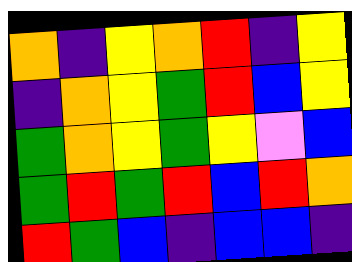[["orange", "indigo", "yellow", "orange", "red", "indigo", "yellow"], ["indigo", "orange", "yellow", "green", "red", "blue", "yellow"], ["green", "orange", "yellow", "green", "yellow", "violet", "blue"], ["green", "red", "green", "red", "blue", "red", "orange"], ["red", "green", "blue", "indigo", "blue", "blue", "indigo"]]